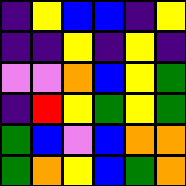[["indigo", "yellow", "blue", "blue", "indigo", "yellow"], ["indigo", "indigo", "yellow", "indigo", "yellow", "indigo"], ["violet", "violet", "orange", "blue", "yellow", "green"], ["indigo", "red", "yellow", "green", "yellow", "green"], ["green", "blue", "violet", "blue", "orange", "orange"], ["green", "orange", "yellow", "blue", "green", "orange"]]